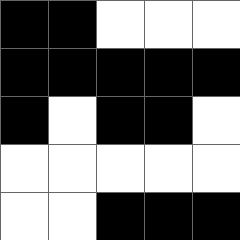[["black", "black", "white", "white", "white"], ["black", "black", "black", "black", "black"], ["black", "white", "black", "black", "white"], ["white", "white", "white", "white", "white"], ["white", "white", "black", "black", "black"]]